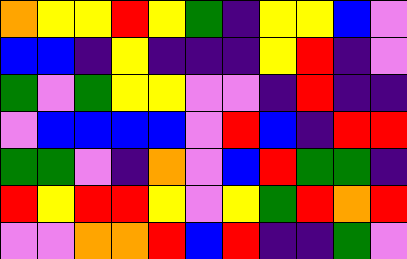[["orange", "yellow", "yellow", "red", "yellow", "green", "indigo", "yellow", "yellow", "blue", "violet"], ["blue", "blue", "indigo", "yellow", "indigo", "indigo", "indigo", "yellow", "red", "indigo", "violet"], ["green", "violet", "green", "yellow", "yellow", "violet", "violet", "indigo", "red", "indigo", "indigo"], ["violet", "blue", "blue", "blue", "blue", "violet", "red", "blue", "indigo", "red", "red"], ["green", "green", "violet", "indigo", "orange", "violet", "blue", "red", "green", "green", "indigo"], ["red", "yellow", "red", "red", "yellow", "violet", "yellow", "green", "red", "orange", "red"], ["violet", "violet", "orange", "orange", "red", "blue", "red", "indigo", "indigo", "green", "violet"]]